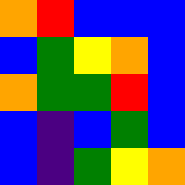[["orange", "red", "blue", "blue", "blue"], ["blue", "green", "yellow", "orange", "blue"], ["orange", "green", "green", "red", "blue"], ["blue", "indigo", "blue", "green", "blue"], ["blue", "indigo", "green", "yellow", "orange"]]